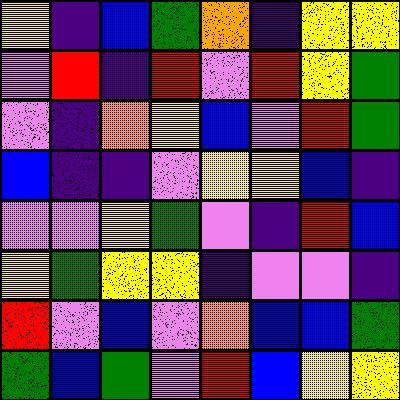[["yellow", "indigo", "blue", "green", "orange", "indigo", "yellow", "yellow"], ["violet", "red", "indigo", "red", "violet", "red", "yellow", "green"], ["violet", "indigo", "orange", "yellow", "blue", "violet", "red", "green"], ["blue", "indigo", "indigo", "violet", "yellow", "yellow", "blue", "indigo"], ["violet", "violet", "yellow", "green", "violet", "indigo", "red", "blue"], ["yellow", "green", "yellow", "yellow", "indigo", "violet", "violet", "indigo"], ["red", "violet", "blue", "violet", "orange", "blue", "blue", "green"], ["green", "blue", "green", "violet", "red", "blue", "yellow", "yellow"]]